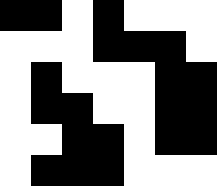[["black", "black", "white", "black", "white", "white", "white"], ["white", "white", "white", "black", "black", "black", "white"], ["white", "black", "white", "white", "white", "black", "black"], ["white", "black", "black", "white", "white", "black", "black"], ["white", "white", "black", "black", "white", "black", "black"], ["white", "black", "black", "black", "white", "white", "white"]]